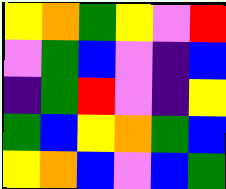[["yellow", "orange", "green", "yellow", "violet", "red"], ["violet", "green", "blue", "violet", "indigo", "blue"], ["indigo", "green", "red", "violet", "indigo", "yellow"], ["green", "blue", "yellow", "orange", "green", "blue"], ["yellow", "orange", "blue", "violet", "blue", "green"]]